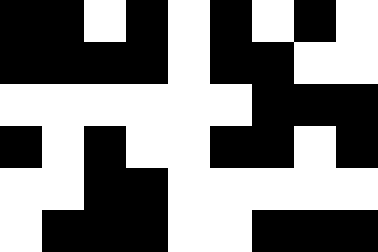[["black", "black", "white", "black", "white", "black", "white", "black", "white"], ["black", "black", "black", "black", "white", "black", "black", "white", "white"], ["white", "white", "white", "white", "white", "white", "black", "black", "black"], ["black", "white", "black", "white", "white", "black", "black", "white", "black"], ["white", "white", "black", "black", "white", "white", "white", "white", "white"], ["white", "black", "black", "black", "white", "white", "black", "black", "black"]]